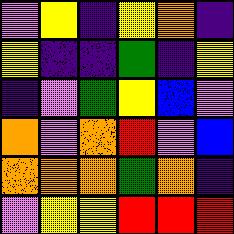[["violet", "yellow", "indigo", "yellow", "orange", "indigo"], ["yellow", "indigo", "indigo", "green", "indigo", "yellow"], ["indigo", "violet", "green", "yellow", "blue", "violet"], ["orange", "violet", "orange", "red", "violet", "blue"], ["orange", "orange", "orange", "green", "orange", "indigo"], ["violet", "yellow", "yellow", "red", "red", "red"]]